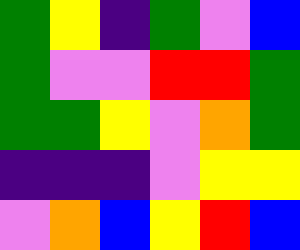[["green", "yellow", "indigo", "green", "violet", "blue"], ["green", "violet", "violet", "red", "red", "green"], ["green", "green", "yellow", "violet", "orange", "green"], ["indigo", "indigo", "indigo", "violet", "yellow", "yellow"], ["violet", "orange", "blue", "yellow", "red", "blue"]]